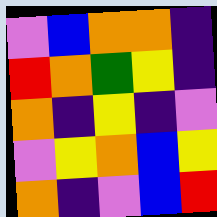[["violet", "blue", "orange", "orange", "indigo"], ["red", "orange", "green", "yellow", "indigo"], ["orange", "indigo", "yellow", "indigo", "violet"], ["violet", "yellow", "orange", "blue", "yellow"], ["orange", "indigo", "violet", "blue", "red"]]